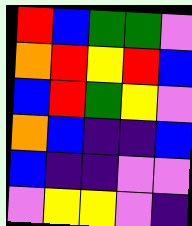[["red", "blue", "green", "green", "violet"], ["orange", "red", "yellow", "red", "blue"], ["blue", "red", "green", "yellow", "violet"], ["orange", "blue", "indigo", "indigo", "blue"], ["blue", "indigo", "indigo", "violet", "violet"], ["violet", "yellow", "yellow", "violet", "indigo"]]